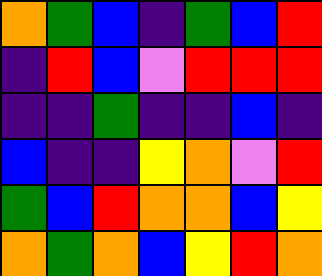[["orange", "green", "blue", "indigo", "green", "blue", "red"], ["indigo", "red", "blue", "violet", "red", "red", "red"], ["indigo", "indigo", "green", "indigo", "indigo", "blue", "indigo"], ["blue", "indigo", "indigo", "yellow", "orange", "violet", "red"], ["green", "blue", "red", "orange", "orange", "blue", "yellow"], ["orange", "green", "orange", "blue", "yellow", "red", "orange"]]